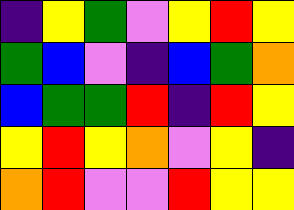[["indigo", "yellow", "green", "violet", "yellow", "red", "yellow"], ["green", "blue", "violet", "indigo", "blue", "green", "orange"], ["blue", "green", "green", "red", "indigo", "red", "yellow"], ["yellow", "red", "yellow", "orange", "violet", "yellow", "indigo"], ["orange", "red", "violet", "violet", "red", "yellow", "yellow"]]